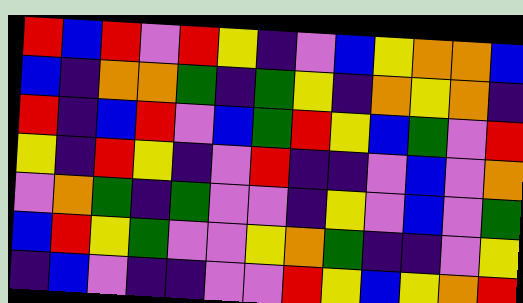[["red", "blue", "red", "violet", "red", "yellow", "indigo", "violet", "blue", "yellow", "orange", "orange", "blue"], ["blue", "indigo", "orange", "orange", "green", "indigo", "green", "yellow", "indigo", "orange", "yellow", "orange", "indigo"], ["red", "indigo", "blue", "red", "violet", "blue", "green", "red", "yellow", "blue", "green", "violet", "red"], ["yellow", "indigo", "red", "yellow", "indigo", "violet", "red", "indigo", "indigo", "violet", "blue", "violet", "orange"], ["violet", "orange", "green", "indigo", "green", "violet", "violet", "indigo", "yellow", "violet", "blue", "violet", "green"], ["blue", "red", "yellow", "green", "violet", "violet", "yellow", "orange", "green", "indigo", "indigo", "violet", "yellow"], ["indigo", "blue", "violet", "indigo", "indigo", "violet", "violet", "red", "yellow", "blue", "yellow", "orange", "red"]]